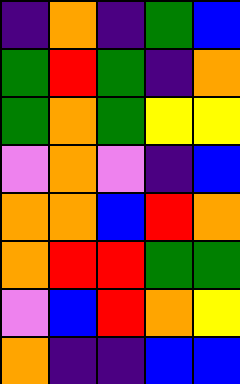[["indigo", "orange", "indigo", "green", "blue"], ["green", "red", "green", "indigo", "orange"], ["green", "orange", "green", "yellow", "yellow"], ["violet", "orange", "violet", "indigo", "blue"], ["orange", "orange", "blue", "red", "orange"], ["orange", "red", "red", "green", "green"], ["violet", "blue", "red", "orange", "yellow"], ["orange", "indigo", "indigo", "blue", "blue"]]